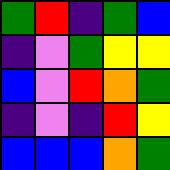[["green", "red", "indigo", "green", "blue"], ["indigo", "violet", "green", "yellow", "yellow"], ["blue", "violet", "red", "orange", "green"], ["indigo", "violet", "indigo", "red", "yellow"], ["blue", "blue", "blue", "orange", "green"]]